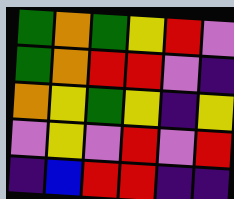[["green", "orange", "green", "yellow", "red", "violet"], ["green", "orange", "red", "red", "violet", "indigo"], ["orange", "yellow", "green", "yellow", "indigo", "yellow"], ["violet", "yellow", "violet", "red", "violet", "red"], ["indigo", "blue", "red", "red", "indigo", "indigo"]]